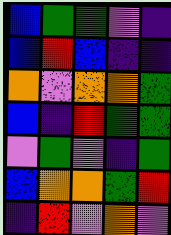[["blue", "green", "green", "violet", "indigo"], ["blue", "red", "blue", "indigo", "indigo"], ["orange", "violet", "orange", "orange", "green"], ["blue", "indigo", "red", "green", "green"], ["violet", "green", "violet", "indigo", "green"], ["blue", "orange", "orange", "green", "red"], ["indigo", "red", "violet", "orange", "violet"]]